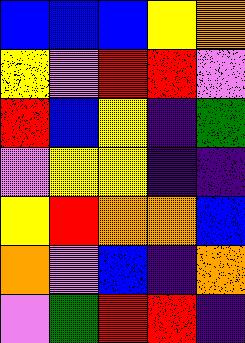[["blue", "blue", "blue", "yellow", "orange"], ["yellow", "violet", "red", "red", "violet"], ["red", "blue", "yellow", "indigo", "green"], ["violet", "yellow", "yellow", "indigo", "indigo"], ["yellow", "red", "orange", "orange", "blue"], ["orange", "violet", "blue", "indigo", "orange"], ["violet", "green", "red", "red", "indigo"]]